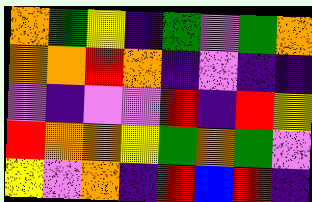[["orange", "green", "yellow", "indigo", "green", "violet", "green", "orange"], ["orange", "orange", "red", "orange", "indigo", "violet", "indigo", "indigo"], ["violet", "indigo", "violet", "violet", "red", "indigo", "red", "yellow"], ["red", "orange", "orange", "yellow", "green", "orange", "green", "violet"], ["yellow", "violet", "orange", "indigo", "red", "blue", "red", "indigo"]]